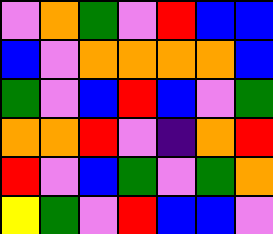[["violet", "orange", "green", "violet", "red", "blue", "blue"], ["blue", "violet", "orange", "orange", "orange", "orange", "blue"], ["green", "violet", "blue", "red", "blue", "violet", "green"], ["orange", "orange", "red", "violet", "indigo", "orange", "red"], ["red", "violet", "blue", "green", "violet", "green", "orange"], ["yellow", "green", "violet", "red", "blue", "blue", "violet"]]